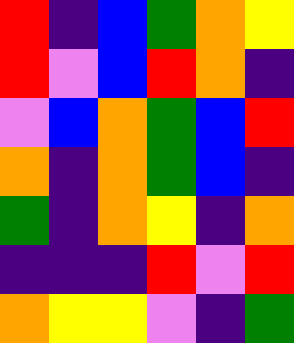[["red", "indigo", "blue", "green", "orange", "yellow"], ["red", "violet", "blue", "red", "orange", "indigo"], ["violet", "blue", "orange", "green", "blue", "red"], ["orange", "indigo", "orange", "green", "blue", "indigo"], ["green", "indigo", "orange", "yellow", "indigo", "orange"], ["indigo", "indigo", "indigo", "red", "violet", "red"], ["orange", "yellow", "yellow", "violet", "indigo", "green"]]